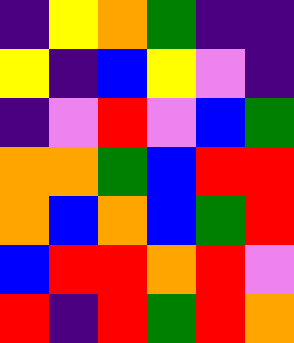[["indigo", "yellow", "orange", "green", "indigo", "indigo"], ["yellow", "indigo", "blue", "yellow", "violet", "indigo"], ["indigo", "violet", "red", "violet", "blue", "green"], ["orange", "orange", "green", "blue", "red", "red"], ["orange", "blue", "orange", "blue", "green", "red"], ["blue", "red", "red", "orange", "red", "violet"], ["red", "indigo", "red", "green", "red", "orange"]]